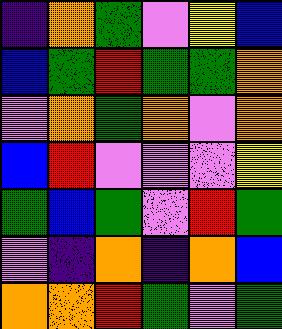[["indigo", "orange", "green", "violet", "yellow", "blue"], ["blue", "green", "red", "green", "green", "orange"], ["violet", "orange", "green", "orange", "violet", "orange"], ["blue", "red", "violet", "violet", "violet", "yellow"], ["green", "blue", "green", "violet", "red", "green"], ["violet", "indigo", "orange", "indigo", "orange", "blue"], ["orange", "orange", "red", "green", "violet", "green"]]